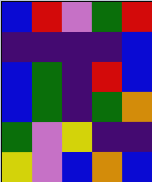[["blue", "red", "violet", "green", "red"], ["indigo", "indigo", "indigo", "indigo", "blue"], ["blue", "green", "indigo", "red", "blue"], ["blue", "green", "indigo", "green", "orange"], ["green", "violet", "yellow", "indigo", "indigo"], ["yellow", "violet", "blue", "orange", "blue"]]